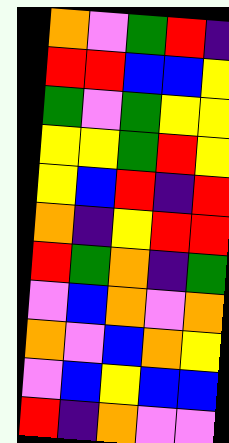[["orange", "violet", "green", "red", "indigo"], ["red", "red", "blue", "blue", "yellow"], ["green", "violet", "green", "yellow", "yellow"], ["yellow", "yellow", "green", "red", "yellow"], ["yellow", "blue", "red", "indigo", "red"], ["orange", "indigo", "yellow", "red", "red"], ["red", "green", "orange", "indigo", "green"], ["violet", "blue", "orange", "violet", "orange"], ["orange", "violet", "blue", "orange", "yellow"], ["violet", "blue", "yellow", "blue", "blue"], ["red", "indigo", "orange", "violet", "violet"]]